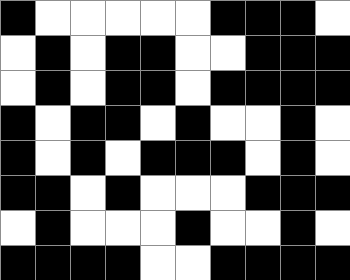[["black", "white", "white", "white", "white", "white", "black", "black", "black", "white"], ["white", "black", "white", "black", "black", "white", "white", "black", "black", "black"], ["white", "black", "white", "black", "black", "white", "black", "black", "black", "black"], ["black", "white", "black", "black", "white", "black", "white", "white", "black", "white"], ["black", "white", "black", "white", "black", "black", "black", "white", "black", "white"], ["black", "black", "white", "black", "white", "white", "white", "black", "black", "black"], ["white", "black", "white", "white", "white", "black", "white", "white", "black", "white"], ["black", "black", "black", "black", "white", "white", "black", "black", "black", "black"]]